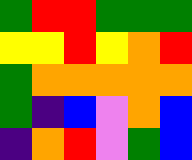[["green", "red", "red", "green", "green", "green"], ["yellow", "yellow", "red", "yellow", "orange", "red"], ["green", "orange", "orange", "orange", "orange", "orange"], ["green", "indigo", "blue", "violet", "orange", "blue"], ["indigo", "orange", "red", "violet", "green", "blue"]]